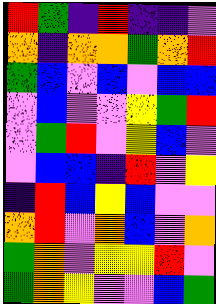[["red", "green", "indigo", "red", "indigo", "indigo", "violet"], ["orange", "indigo", "orange", "orange", "green", "orange", "red"], ["green", "blue", "violet", "blue", "violet", "blue", "blue"], ["violet", "blue", "violet", "violet", "yellow", "green", "red"], ["violet", "green", "red", "violet", "yellow", "blue", "violet"], ["violet", "blue", "blue", "indigo", "red", "violet", "yellow"], ["indigo", "red", "blue", "yellow", "blue", "violet", "violet"], ["orange", "red", "violet", "orange", "blue", "violet", "orange"], ["green", "orange", "violet", "yellow", "yellow", "red", "violet"], ["green", "orange", "yellow", "violet", "violet", "blue", "green"]]